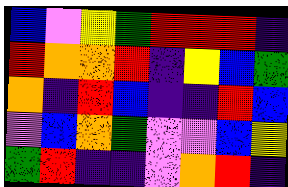[["blue", "violet", "yellow", "green", "red", "red", "red", "indigo"], ["red", "orange", "orange", "red", "indigo", "yellow", "blue", "green"], ["orange", "indigo", "red", "blue", "indigo", "indigo", "red", "blue"], ["violet", "blue", "orange", "green", "violet", "violet", "blue", "yellow"], ["green", "red", "indigo", "indigo", "violet", "orange", "red", "indigo"]]